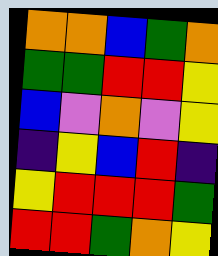[["orange", "orange", "blue", "green", "orange"], ["green", "green", "red", "red", "yellow"], ["blue", "violet", "orange", "violet", "yellow"], ["indigo", "yellow", "blue", "red", "indigo"], ["yellow", "red", "red", "red", "green"], ["red", "red", "green", "orange", "yellow"]]